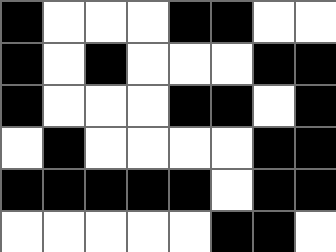[["black", "white", "white", "white", "black", "black", "white", "white"], ["black", "white", "black", "white", "white", "white", "black", "black"], ["black", "white", "white", "white", "black", "black", "white", "black"], ["white", "black", "white", "white", "white", "white", "black", "black"], ["black", "black", "black", "black", "black", "white", "black", "black"], ["white", "white", "white", "white", "white", "black", "black", "white"]]